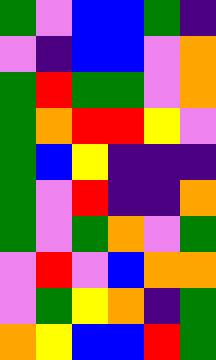[["green", "violet", "blue", "blue", "green", "indigo"], ["violet", "indigo", "blue", "blue", "violet", "orange"], ["green", "red", "green", "green", "violet", "orange"], ["green", "orange", "red", "red", "yellow", "violet"], ["green", "blue", "yellow", "indigo", "indigo", "indigo"], ["green", "violet", "red", "indigo", "indigo", "orange"], ["green", "violet", "green", "orange", "violet", "green"], ["violet", "red", "violet", "blue", "orange", "orange"], ["violet", "green", "yellow", "orange", "indigo", "green"], ["orange", "yellow", "blue", "blue", "red", "green"]]